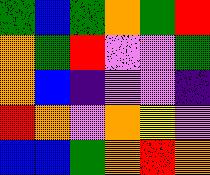[["green", "blue", "green", "orange", "green", "red"], ["orange", "green", "red", "violet", "violet", "green"], ["orange", "blue", "indigo", "violet", "violet", "indigo"], ["red", "orange", "violet", "orange", "yellow", "violet"], ["blue", "blue", "green", "orange", "red", "orange"]]